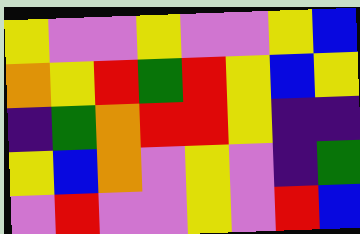[["yellow", "violet", "violet", "yellow", "violet", "violet", "yellow", "blue"], ["orange", "yellow", "red", "green", "red", "yellow", "blue", "yellow"], ["indigo", "green", "orange", "red", "red", "yellow", "indigo", "indigo"], ["yellow", "blue", "orange", "violet", "yellow", "violet", "indigo", "green"], ["violet", "red", "violet", "violet", "yellow", "violet", "red", "blue"]]